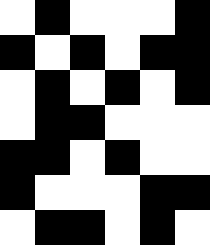[["white", "black", "white", "white", "white", "black"], ["black", "white", "black", "white", "black", "black"], ["white", "black", "white", "black", "white", "black"], ["white", "black", "black", "white", "white", "white"], ["black", "black", "white", "black", "white", "white"], ["black", "white", "white", "white", "black", "black"], ["white", "black", "black", "white", "black", "white"]]